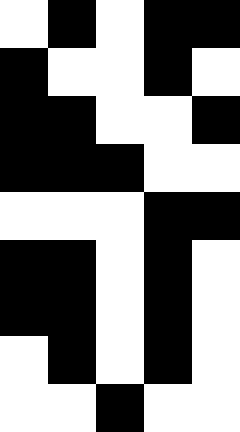[["white", "black", "white", "black", "black"], ["black", "white", "white", "black", "white"], ["black", "black", "white", "white", "black"], ["black", "black", "black", "white", "white"], ["white", "white", "white", "black", "black"], ["black", "black", "white", "black", "white"], ["black", "black", "white", "black", "white"], ["white", "black", "white", "black", "white"], ["white", "white", "black", "white", "white"]]